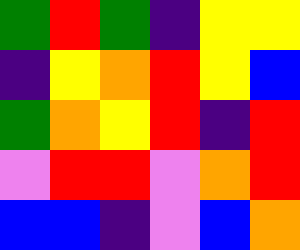[["green", "red", "green", "indigo", "yellow", "yellow"], ["indigo", "yellow", "orange", "red", "yellow", "blue"], ["green", "orange", "yellow", "red", "indigo", "red"], ["violet", "red", "red", "violet", "orange", "red"], ["blue", "blue", "indigo", "violet", "blue", "orange"]]